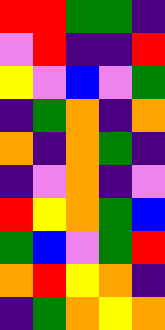[["red", "red", "green", "green", "indigo"], ["violet", "red", "indigo", "indigo", "red"], ["yellow", "violet", "blue", "violet", "green"], ["indigo", "green", "orange", "indigo", "orange"], ["orange", "indigo", "orange", "green", "indigo"], ["indigo", "violet", "orange", "indigo", "violet"], ["red", "yellow", "orange", "green", "blue"], ["green", "blue", "violet", "green", "red"], ["orange", "red", "yellow", "orange", "indigo"], ["indigo", "green", "orange", "yellow", "orange"]]